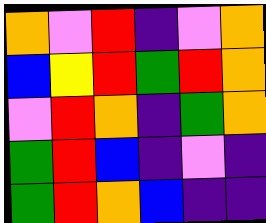[["orange", "violet", "red", "indigo", "violet", "orange"], ["blue", "yellow", "red", "green", "red", "orange"], ["violet", "red", "orange", "indigo", "green", "orange"], ["green", "red", "blue", "indigo", "violet", "indigo"], ["green", "red", "orange", "blue", "indigo", "indigo"]]